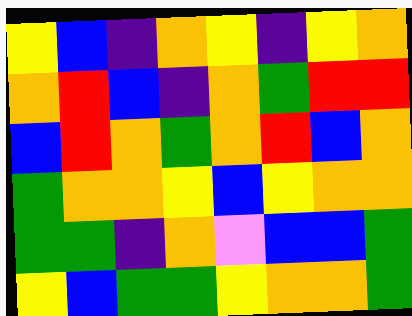[["yellow", "blue", "indigo", "orange", "yellow", "indigo", "yellow", "orange"], ["orange", "red", "blue", "indigo", "orange", "green", "red", "red"], ["blue", "red", "orange", "green", "orange", "red", "blue", "orange"], ["green", "orange", "orange", "yellow", "blue", "yellow", "orange", "orange"], ["green", "green", "indigo", "orange", "violet", "blue", "blue", "green"], ["yellow", "blue", "green", "green", "yellow", "orange", "orange", "green"]]